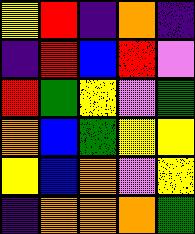[["yellow", "red", "indigo", "orange", "indigo"], ["indigo", "red", "blue", "red", "violet"], ["red", "green", "yellow", "violet", "green"], ["orange", "blue", "green", "yellow", "yellow"], ["yellow", "blue", "orange", "violet", "yellow"], ["indigo", "orange", "orange", "orange", "green"]]